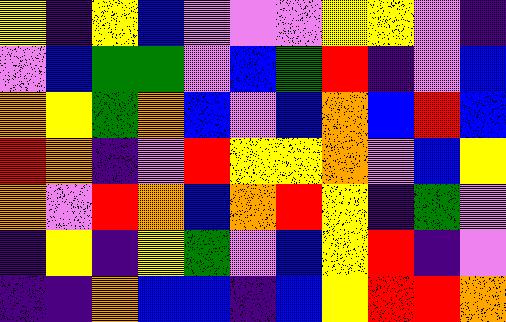[["yellow", "indigo", "yellow", "blue", "violet", "violet", "violet", "yellow", "yellow", "violet", "indigo"], ["violet", "blue", "green", "green", "violet", "blue", "green", "red", "indigo", "violet", "blue"], ["orange", "yellow", "green", "orange", "blue", "violet", "blue", "orange", "blue", "red", "blue"], ["red", "orange", "indigo", "violet", "red", "yellow", "yellow", "orange", "violet", "blue", "yellow"], ["orange", "violet", "red", "orange", "blue", "orange", "red", "yellow", "indigo", "green", "violet"], ["indigo", "yellow", "indigo", "yellow", "green", "violet", "blue", "yellow", "red", "indigo", "violet"], ["indigo", "indigo", "orange", "blue", "blue", "indigo", "blue", "yellow", "red", "red", "orange"]]